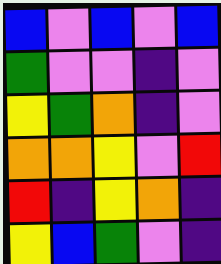[["blue", "violet", "blue", "violet", "blue"], ["green", "violet", "violet", "indigo", "violet"], ["yellow", "green", "orange", "indigo", "violet"], ["orange", "orange", "yellow", "violet", "red"], ["red", "indigo", "yellow", "orange", "indigo"], ["yellow", "blue", "green", "violet", "indigo"]]